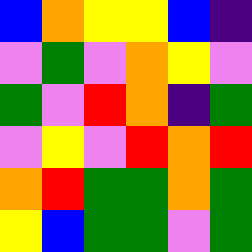[["blue", "orange", "yellow", "yellow", "blue", "indigo"], ["violet", "green", "violet", "orange", "yellow", "violet"], ["green", "violet", "red", "orange", "indigo", "green"], ["violet", "yellow", "violet", "red", "orange", "red"], ["orange", "red", "green", "green", "orange", "green"], ["yellow", "blue", "green", "green", "violet", "green"]]